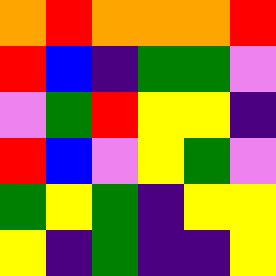[["orange", "red", "orange", "orange", "orange", "red"], ["red", "blue", "indigo", "green", "green", "violet"], ["violet", "green", "red", "yellow", "yellow", "indigo"], ["red", "blue", "violet", "yellow", "green", "violet"], ["green", "yellow", "green", "indigo", "yellow", "yellow"], ["yellow", "indigo", "green", "indigo", "indigo", "yellow"]]